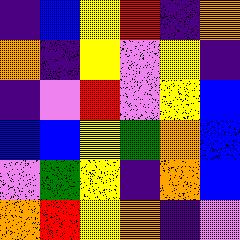[["indigo", "blue", "yellow", "red", "indigo", "orange"], ["orange", "indigo", "yellow", "violet", "yellow", "indigo"], ["indigo", "violet", "red", "violet", "yellow", "blue"], ["blue", "blue", "yellow", "green", "orange", "blue"], ["violet", "green", "yellow", "indigo", "orange", "blue"], ["orange", "red", "yellow", "orange", "indigo", "violet"]]